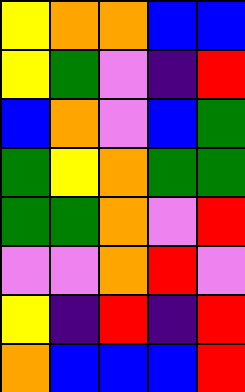[["yellow", "orange", "orange", "blue", "blue"], ["yellow", "green", "violet", "indigo", "red"], ["blue", "orange", "violet", "blue", "green"], ["green", "yellow", "orange", "green", "green"], ["green", "green", "orange", "violet", "red"], ["violet", "violet", "orange", "red", "violet"], ["yellow", "indigo", "red", "indigo", "red"], ["orange", "blue", "blue", "blue", "red"]]